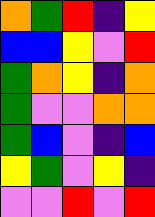[["orange", "green", "red", "indigo", "yellow"], ["blue", "blue", "yellow", "violet", "red"], ["green", "orange", "yellow", "indigo", "orange"], ["green", "violet", "violet", "orange", "orange"], ["green", "blue", "violet", "indigo", "blue"], ["yellow", "green", "violet", "yellow", "indigo"], ["violet", "violet", "red", "violet", "red"]]